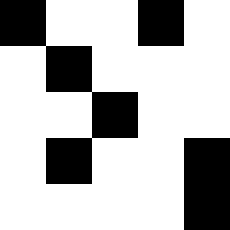[["black", "white", "white", "black", "white"], ["white", "black", "white", "white", "white"], ["white", "white", "black", "white", "white"], ["white", "black", "white", "white", "black"], ["white", "white", "white", "white", "black"]]